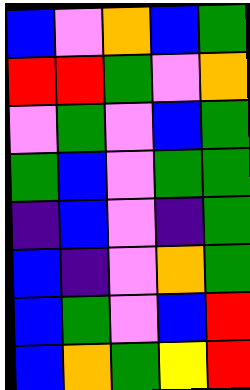[["blue", "violet", "orange", "blue", "green"], ["red", "red", "green", "violet", "orange"], ["violet", "green", "violet", "blue", "green"], ["green", "blue", "violet", "green", "green"], ["indigo", "blue", "violet", "indigo", "green"], ["blue", "indigo", "violet", "orange", "green"], ["blue", "green", "violet", "blue", "red"], ["blue", "orange", "green", "yellow", "red"]]